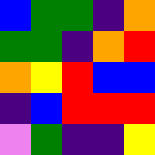[["blue", "green", "green", "indigo", "orange"], ["green", "green", "indigo", "orange", "red"], ["orange", "yellow", "red", "blue", "blue"], ["indigo", "blue", "red", "red", "red"], ["violet", "green", "indigo", "indigo", "yellow"]]